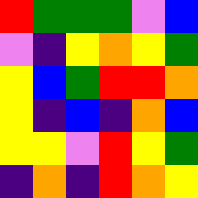[["red", "green", "green", "green", "violet", "blue"], ["violet", "indigo", "yellow", "orange", "yellow", "green"], ["yellow", "blue", "green", "red", "red", "orange"], ["yellow", "indigo", "blue", "indigo", "orange", "blue"], ["yellow", "yellow", "violet", "red", "yellow", "green"], ["indigo", "orange", "indigo", "red", "orange", "yellow"]]